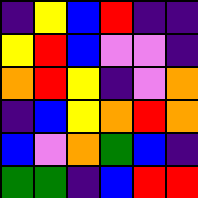[["indigo", "yellow", "blue", "red", "indigo", "indigo"], ["yellow", "red", "blue", "violet", "violet", "indigo"], ["orange", "red", "yellow", "indigo", "violet", "orange"], ["indigo", "blue", "yellow", "orange", "red", "orange"], ["blue", "violet", "orange", "green", "blue", "indigo"], ["green", "green", "indigo", "blue", "red", "red"]]